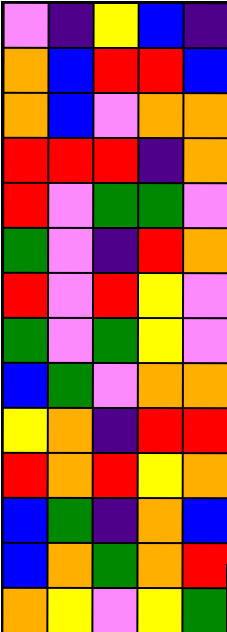[["violet", "indigo", "yellow", "blue", "indigo"], ["orange", "blue", "red", "red", "blue"], ["orange", "blue", "violet", "orange", "orange"], ["red", "red", "red", "indigo", "orange"], ["red", "violet", "green", "green", "violet"], ["green", "violet", "indigo", "red", "orange"], ["red", "violet", "red", "yellow", "violet"], ["green", "violet", "green", "yellow", "violet"], ["blue", "green", "violet", "orange", "orange"], ["yellow", "orange", "indigo", "red", "red"], ["red", "orange", "red", "yellow", "orange"], ["blue", "green", "indigo", "orange", "blue"], ["blue", "orange", "green", "orange", "red"], ["orange", "yellow", "violet", "yellow", "green"]]